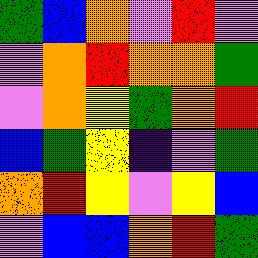[["green", "blue", "orange", "violet", "red", "violet"], ["violet", "orange", "red", "orange", "orange", "green"], ["violet", "orange", "yellow", "green", "orange", "red"], ["blue", "green", "yellow", "indigo", "violet", "green"], ["orange", "red", "yellow", "violet", "yellow", "blue"], ["violet", "blue", "blue", "orange", "red", "green"]]